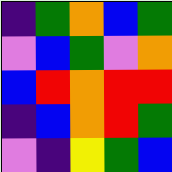[["indigo", "green", "orange", "blue", "green"], ["violet", "blue", "green", "violet", "orange"], ["blue", "red", "orange", "red", "red"], ["indigo", "blue", "orange", "red", "green"], ["violet", "indigo", "yellow", "green", "blue"]]